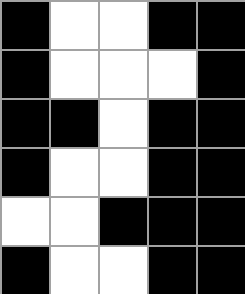[["black", "white", "white", "black", "black"], ["black", "white", "white", "white", "black"], ["black", "black", "white", "black", "black"], ["black", "white", "white", "black", "black"], ["white", "white", "black", "black", "black"], ["black", "white", "white", "black", "black"]]